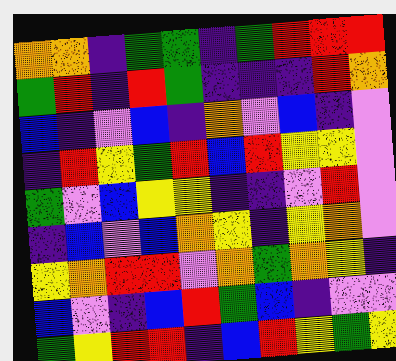[["orange", "orange", "indigo", "green", "green", "indigo", "green", "red", "red", "red"], ["green", "red", "indigo", "red", "green", "indigo", "indigo", "indigo", "red", "orange"], ["blue", "indigo", "violet", "blue", "indigo", "orange", "violet", "blue", "indigo", "violet"], ["indigo", "red", "yellow", "green", "red", "blue", "red", "yellow", "yellow", "violet"], ["green", "violet", "blue", "yellow", "yellow", "indigo", "indigo", "violet", "red", "violet"], ["indigo", "blue", "violet", "blue", "orange", "yellow", "indigo", "yellow", "orange", "violet"], ["yellow", "orange", "red", "red", "violet", "orange", "green", "orange", "yellow", "indigo"], ["blue", "violet", "indigo", "blue", "red", "green", "blue", "indigo", "violet", "violet"], ["green", "yellow", "red", "red", "indigo", "blue", "red", "yellow", "green", "yellow"]]